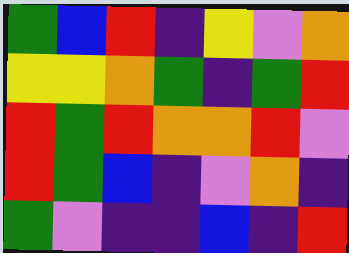[["green", "blue", "red", "indigo", "yellow", "violet", "orange"], ["yellow", "yellow", "orange", "green", "indigo", "green", "red"], ["red", "green", "red", "orange", "orange", "red", "violet"], ["red", "green", "blue", "indigo", "violet", "orange", "indigo"], ["green", "violet", "indigo", "indigo", "blue", "indigo", "red"]]